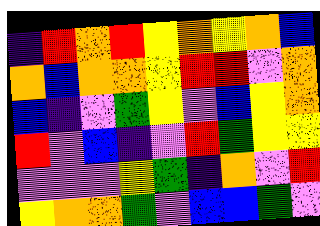[["indigo", "red", "orange", "red", "yellow", "orange", "yellow", "orange", "blue"], ["orange", "blue", "orange", "orange", "yellow", "red", "red", "violet", "orange"], ["blue", "indigo", "violet", "green", "yellow", "violet", "blue", "yellow", "orange"], ["red", "violet", "blue", "indigo", "violet", "red", "green", "yellow", "yellow"], ["violet", "violet", "violet", "yellow", "green", "indigo", "orange", "violet", "red"], ["yellow", "orange", "orange", "green", "violet", "blue", "blue", "green", "violet"]]